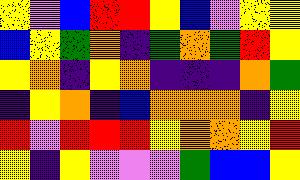[["yellow", "violet", "blue", "red", "red", "yellow", "blue", "violet", "yellow", "yellow"], ["blue", "yellow", "green", "orange", "indigo", "green", "orange", "green", "red", "yellow"], ["yellow", "orange", "indigo", "yellow", "orange", "indigo", "indigo", "indigo", "orange", "green"], ["indigo", "yellow", "orange", "indigo", "blue", "orange", "orange", "orange", "indigo", "yellow"], ["red", "violet", "red", "red", "red", "yellow", "orange", "orange", "yellow", "red"], ["yellow", "indigo", "yellow", "violet", "violet", "violet", "green", "blue", "blue", "yellow"]]